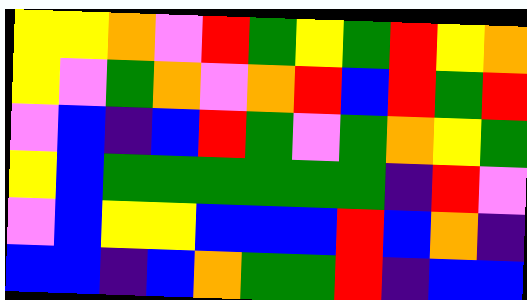[["yellow", "yellow", "orange", "violet", "red", "green", "yellow", "green", "red", "yellow", "orange"], ["yellow", "violet", "green", "orange", "violet", "orange", "red", "blue", "red", "green", "red"], ["violet", "blue", "indigo", "blue", "red", "green", "violet", "green", "orange", "yellow", "green"], ["yellow", "blue", "green", "green", "green", "green", "green", "green", "indigo", "red", "violet"], ["violet", "blue", "yellow", "yellow", "blue", "blue", "blue", "red", "blue", "orange", "indigo"], ["blue", "blue", "indigo", "blue", "orange", "green", "green", "red", "indigo", "blue", "blue"]]